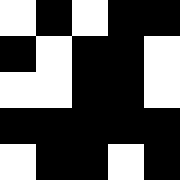[["white", "black", "white", "black", "black"], ["black", "white", "black", "black", "white"], ["white", "white", "black", "black", "white"], ["black", "black", "black", "black", "black"], ["white", "black", "black", "white", "black"]]